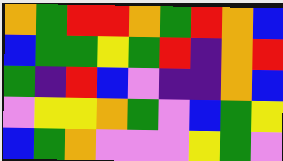[["orange", "green", "red", "red", "orange", "green", "red", "orange", "blue"], ["blue", "green", "green", "yellow", "green", "red", "indigo", "orange", "red"], ["green", "indigo", "red", "blue", "violet", "indigo", "indigo", "orange", "blue"], ["violet", "yellow", "yellow", "orange", "green", "violet", "blue", "green", "yellow"], ["blue", "green", "orange", "violet", "violet", "violet", "yellow", "green", "violet"]]